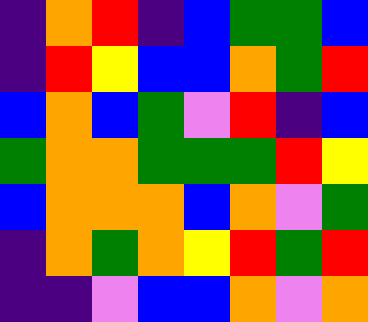[["indigo", "orange", "red", "indigo", "blue", "green", "green", "blue"], ["indigo", "red", "yellow", "blue", "blue", "orange", "green", "red"], ["blue", "orange", "blue", "green", "violet", "red", "indigo", "blue"], ["green", "orange", "orange", "green", "green", "green", "red", "yellow"], ["blue", "orange", "orange", "orange", "blue", "orange", "violet", "green"], ["indigo", "orange", "green", "orange", "yellow", "red", "green", "red"], ["indigo", "indigo", "violet", "blue", "blue", "orange", "violet", "orange"]]